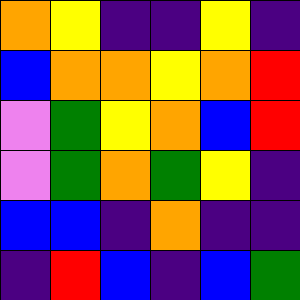[["orange", "yellow", "indigo", "indigo", "yellow", "indigo"], ["blue", "orange", "orange", "yellow", "orange", "red"], ["violet", "green", "yellow", "orange", "blue", "red"], ["violet", "green", "orange", "green", "yellow", "indigo"], ["blue", "blue", "indigo", "orange", "indigo", "indigo"], ["indigo", "red", "blue", "indigo", "blue", "green"]]